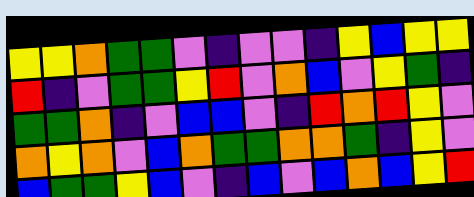[["yellow", "yellow", "orange", "green", "green", "violet", "indigo", "violet", "violet", "indigo", "yellow", "blue", "yellow", "yellow"], ["red", "indigo", "violet", "green", "green", "yellow", "red", "violet", "orange", "blue", "violet", "yellow", "green", "indigo"], ["green", "green", "orange", "indigo", "violet", "blue", "blue", "violet", "indigo", "red", "orange", "red", "yellow", "violet"], ["orange", "yellow", "orange", "violet", "blue", "orange", "green", "green", "orange", "orange", "green", "indigo", "yellow", "violet"], ["blue", "green", "green", "yellow", "blue", "violet", "indigo", "blue", "violet", "blue", "orange", "blue", "yellow", "red"]]